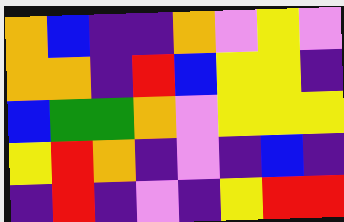[["orange", "blue", "indigo", "indigo", "orange", "violet", "yellow", "violet"], ["orange", "orange", "indigo", "red", "blue", "yellow", "yellow", "indigo"], ["blue", "green", "green", "orange", "violet", "yellow", "yellow", "yellow"], ["yellow", "red", "orange", "indigo", "violet", "indigo", "blue", "indigo"], ["indigo", "red", "indigo", "violet", "indigo", "yellow", "red", "red"]]